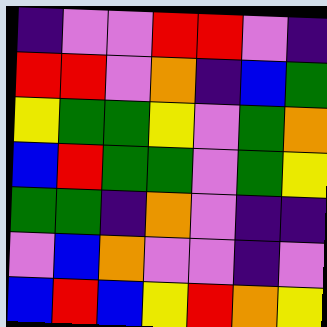[["indigo", "violet", "violet", "red", "red", "violet", "indigo"], ["red", "red", "violet", "orange", "indigo", "blue", "green"], ["yellow", "green", "green", "yellow", "violet", "green", "orange"], ["blue", "red", "green", "green", "violet", "green", "yellow"], ["green", "green", "indigo", "orange", "violet", "indigo", "indigo"], ["violet", "blue", "orange", "violet", "violet", "indigo", "violet"], ["blue", "red", "blue", "yellow", "red", "orange", "yellow"]]